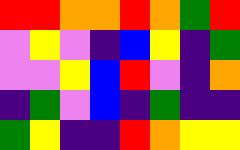[["red", "red", "orange", "orange", "red", "orange", "green", "red"], ["violet", "yellow", "violet", "indigo", "blue", "yellow", "indigo", "green"], ["violet", "violet", "yellow", "blue", "red", "violet", "indigo", "orange"], ["indigo", "green", "violet", "blue", "indigo", "green", "indigo", "indigo"], ["green", "yellow", "indigo", "indigo", "red", "orange", "yellow", "yellow"]]